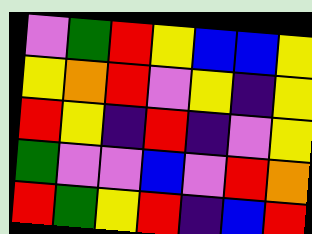[["violet", "green", "red", "yellow", "blue", "blue", "yellow"], ["yellow", "orange", "red", "violet", "yellow", "indigo", "yellow"], ["red", "yellow", "indigo", "red", "indigo", "violet", "yellow"], ["green", "violet", "violet", "blue", "violet", "red", "orange"], ["red", "green", "yellow", "red", "indigo", "blue", "red"]]